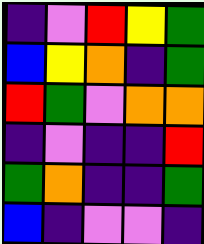[["indigo", "violet", "red", "yellow", "green"], ["blue", "yellow", "orange", "indigo", "green"], ["red", "green", "violet", "orange", "orange"], ["indigo", "violet", "indigo", "indigo", "red"], ["green", "orange", "indigo", "indigo", "green"], ["blue", "indigo", "violet", "violet", "indigo"]]